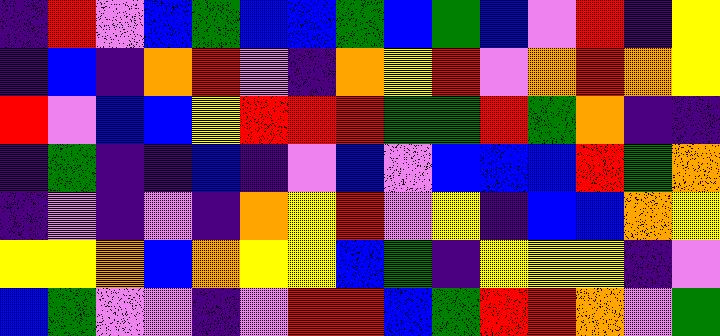[["indigo", "red", "violet", "blue", "green", "blue", "blue", "green", "blue", "green", "blue", "violet", "red", "indigo", "yellow"], ["indigo", "blue", "indigo", "orange", "red", "violet", "indigo", "orange", "yellow", "red", "violet", "orange", "red", "orange", "yellow"], ["red", "violet", "blue", "blue", "yellow", "red", "red", "red", "green", "green", "red", "green", "orange", "indigo", "indigo"], ["indigo", "green", "indigo", "indigo", "blue", "indigo", "violet", "blue", "violet", "blue", "blue", "blue", "red", "green", "orange"], ["indigo", "violet", "indigo", "violet", "indigo", "orange", "yellow", "red", "violet", "yellow", "indigo", "blue", "blue", "orange", "yellow"], ["yellow", "yellow", "orange", "blue", "orange", "yellow", "yellow", "blue", "green", "indigo", "yellow", "yellow", "yellow", "indigo", "violet"], ["blue", "green", "violet", "violet", "indigo", "violet", "red", "red", "blue", "green", "red", "red", "orange", "violet", "green"]]